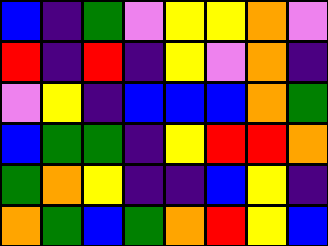[["blue", "indigo", "green", "violet", "yellow", "yellow", "orange", "violet"], ["red", "indigo", "red", "indigo", "yellow", "violet", "orange", "indigo"], ["violet", "yellow", "indigo", "blue", "blue", "blue", "orange", "green"], ["blue", "green", "green", "indigo", "yellow", "red", "red", "orange"], ["green", "orange", "yellow", "indigo", "indigo", "blue", "yellow", "indigo"], ["orange", "green", "blue", "green", "orange", "red", "yellow", "blue"]]